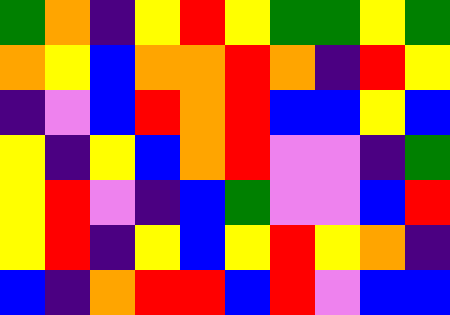[["green", "orange", "indigo", "yellow", "red", "yellow", "green", "green", "yellow", "green"], ["orange", "yellow", "blue", "orange", "orange", "red", "orange", "indigo", "red", "yellow"], ["indigo", "violet", "blue", "red", "orange", "red", "blue", "blue", "yellow", "blue"], ["yellow", "indigo", "yellow", "blue", "orange", "red", "violet", "violet", "indigo", "green"], ["yellow", "red", "violet", "indigo", "blue", "green", "violet", "violet", "blue", "red"], ["yellow", "red", "indigo", "yellow", "blue", "yellow", "red", "yellow", "orange", "indigo"], ["blue", "indigo", "orange", "red", "red", "blue", "red", "violet", "blue", "blue"]]